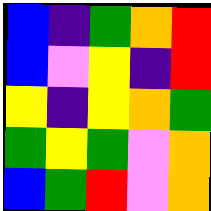[["blue", "indigo", "green", "orange", "red"], ["blue", "violet", "yellow", "indigo", "red"], ["yellow", "indigo", "yellow", "orange", "green"], ["green", "yellow", "green", "violet", "orange"], ["blue", "green", "red", "violet", "orange"]]